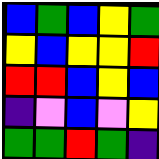[["blue", "green", "blue", "yellow", "green"], ["yellow", "blue", "yellow", "yellow", "red"], ["red", "red", "blue", "yellow", "blue"], ["indigo", "violet", "blue", "violet", "yellow"], ["green", "green", "red", "green", "indigo"]]